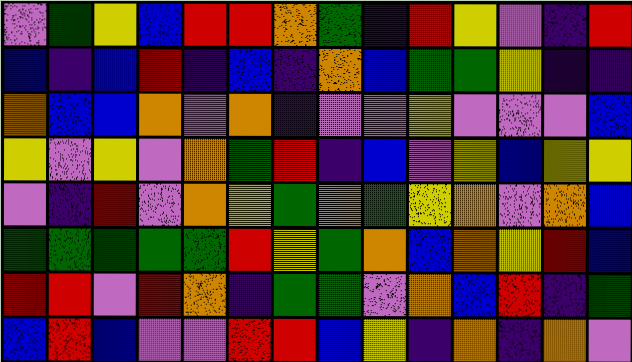[["violet", "green", "yellow", "blue", "red", "red", "orange", "green", "indigo", "red", "yellow", "violet", "indigo", "red"], ["blue", "indigo", "blue", "red", "indigo", "blue", "indigo", "orange", "blue", "green", "green", "yellow", "indigo", "indigo"], ["orange", "blue", "blue", "orange", "violet", "orange", "indigo", "violet", "violet", "yellow", "violet", "violet", "violet", "blue"], ["yellow", "violet", "yellow", "violet", "orange", "green", "red", "indigo", "blue", "violet", "yellow", "blue", "yellow", "yellow"], ["violet", "indigo", "red", "violet", "orange", "yellow", "green", "orange", "green", "yellow", "orange", "violet", "orange", "blue"], ["green", "green", "green", "green", "green", "red", "yellow", "green", "orange", "blue", "orange", "yellow", "red", "blue"], ["red", "red", "violet", "red", "orange", "indigo", "green", "green", "violet", "orange", "blue", "red", "indigo", "green"], ["blue", "red", "blue", "violet", "violet", "red", "red", "blue", "yellow", "indigo", "orange", "indigo", "orange", "violet"]]